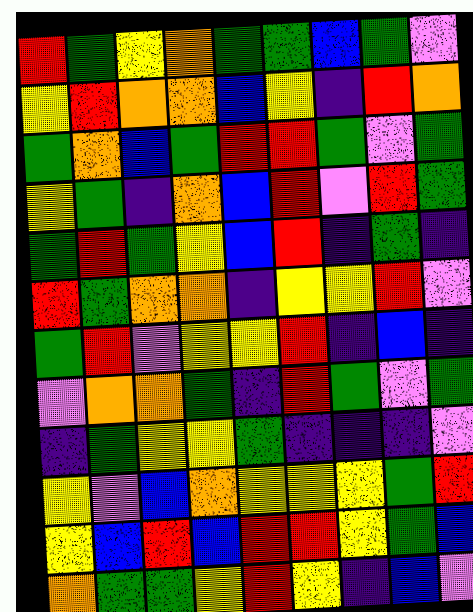[["red", "green", "yellow", "orange", "green", "green", "blue", "green", "violet"], ["yellow", "red", "orange", "orange", "blue", "yellow", "indigo", "red", "orange"], ["green", "orange", "blue", "green", "red", "red", "green", "violet", "green"], ["yellow", "green", "indigo", "orange", "blue", "red", "violet", "red", "green"], ["green", "red", "green", "yellow", "blue", "red", "indigo", "green", "indigo"], ["red", "green", "orange", "orange", "indigo", "yellow", "yellow", "red", "violet"], ["green", "red", "violet", "yellow", "yellow", "red", "indigo", "blue", "indigo"], ["violet", "orange", "orange", "green", "indigo", "red", "green", "violet", "green"], ["indigo", "green", "yellow", "yellow", "green", "indigo", "indigo", "indigo", "violet"], ["yellow", "violet", "blue", "orange", "yellow", "yellow", "yellow", "green", "red"], ["yellow", "blue", "red", "blue", "red", "red", "yellow", "green", "blue"], ["orange", "green", "green", "yellow", "red", "yellow", "indigo", "blue", "violet"]]